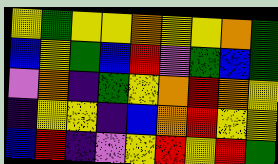[["yellow", "green", "yellow", "yellow", "orange", "yellow", "yellow", "orange", "green"], ["blue", "yellow", "green", "blue", "red", "violet", "green", "blue", "green"], ["violet", "orange", "indigo", "green", "yellow", "orange", "red", "orange", "yellow"], ["indigo", "yellow", "yellow", "indigo", "blue", "orange", "red", "yellow", "yellow"], ["blue", "red", "indigo", "violet", "yellow", "red", "yellow", "red", "green"]]